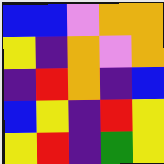[["blue", "blue", "violet", "orange", "orange"], ["yellow", "indigo", "orange", "violet", "orange"], ["indigo", "red", "orange", "indigo", "blue"], ["blue", "yellow", "indigo", "red", "yellow"], ["yellow", "red", "indigo", "green", "yellow"]]